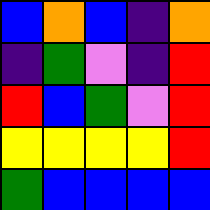[["blue", "orange", "blue", "indigo", "orange"], ["indigo", "green", "violet", "indigo", "red"], ["red", "blue", "green", "violet", "red"], ["yellow", "yellow", "yellow", "yellow", "red"], ["green", "blue", "blue", "blue", "blue"]]